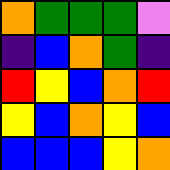[["orange", "green", "green", "green", "violet"], ["indigo", "blue", "orange", "green", "indigo"], ["red", "yellow", "blue", "orange", "red"], ["yellow", "blue", "orange", "yellow", "blue"], ["blue", "blue", "blue", "yellow", "orange"]]